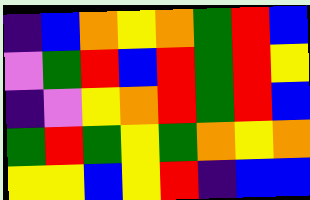[["indigo", "blue", "orange", "yellow", "orange", "green", "red", "blue"], ["violet", "green", "red", "blue", "red", "green", "red", "yellow"], ["indigo", "violet", "yellow", "orange", "red", "green", "red", "blue"], ["green", "red", "green", "yellow", "green", "orange", "yellow", "orange"], ["yellow", "yellow", "blue", "yellow", "red", "indigo", "blue", "blue"]]